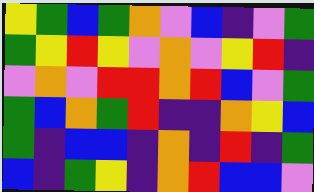[["yellow", "green", "blue", "green", "orange", "violet", "blue", "indigo", "violet", "green"], ["green", "yellow", "red", "yellow", "violet", "orange", "violet", "yellow", "red", "indigo"], ["violet", "orange", "violet", "red", "red", "orange", "red", "blue", "violet", "green"], ["green", "blue", "orange", "green", "red", "indigo", "indigo", "orange", "yellow", "blue"], ["green", "indigo", "blue", "blue", "indigo", "orange", "indigo", "red", "indigo", "green"], ["blue", "indigo", "green", "yellow", "indigo", "orange", "red", "blue", "blue", "violet"]]